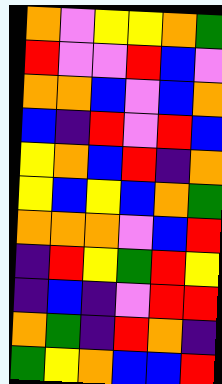[["orange", "violet", "yellow", "yellow", "orange", "green"], ["red", "violet", "violet", "red", "blue", "violet"], ["orange", "orange", "blue", "violet", "blue", "orange"], ["blue", "indigo", "red", "violet", "red", "blue"], ["yellow", "orange", "blue", "red", "indigo", "orange"], ["yellow", "blue", "yellow", "blue", "orange", "green"], ["orange", "orange", "orange", "violet", "blue", "red"], ["indigo", "red", "yellow", "green", "red", "yellow"], ["indigo", "blue", "indigo", "violet", "red", "red"], ["orange", "green", "indigo", "red", "orange", "indigo"], ["green", "yellow", "orange", "blue", "blue", "red"]]